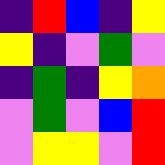[["indigo", "red", "blue", "indigo", "yellow"], ["yellow", "indigo", "violet", "green", "violet"], ["indigo", "green", "indigo", "yellow", "orange"], ["violet", "green", "violet", "blue", "red"], ["violet", "yellow", "yellow", "violet", "red"]]